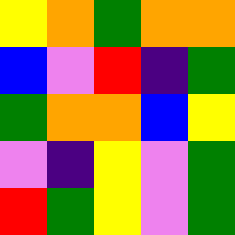[["yellow", "orange", "green", "orange", "orange"], ["blue", "violet", "red", "indigo", "green"], ["green", "orange", "orange", "blue", "yellow"], ["violet", "indigo", "yellow", "violet", "green"], ["red", "green", "yellow", "violet", "green"]]